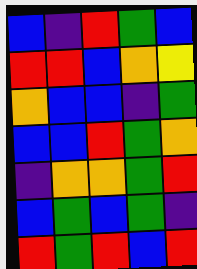[["blue", "indigo", "red", "green", "blue"], ["red", "red", "blue", "orange", "yellow"], ["orange", "blue", "blue", "indigo", "green"], ["blue", "blue", "red", "green", "orange"], ["indigo", "orange", "orange", "green", "red"], ["blue", "green", "blue", "green", "indigo"], ["red", "green", "red", "blue", "red"]]